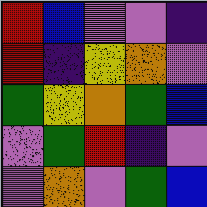[["red", "blue", "violet", "violet", "indigo"], ["red", "indigo", "yellow", "orange", "violet"], ["green", "yellow", "orange", "green", "blue"], ["violet", "green", "red", "indigo", "violet"], ["violet", "orange", "violet", "green", "blue"]]